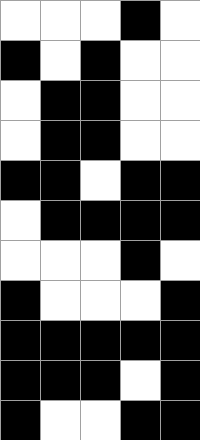[["white", "white", "white", "black", "white"], ["black", "white", "black", "white", "white"], ["white", "black", "black", "white", "white"], ["white", "black", "black", "white", "white"], ["black", "black", "white", "black", "black"], ["white", "black", "black", "black", "black"], ["white", "white", "white", "black", "white"], ["black", "white", "white", "white", "black"], ["black", "black", "black", "black", "black"], ["black", "black", "black", "white", "black"], ["black", "white", "white", "black", "black"]]